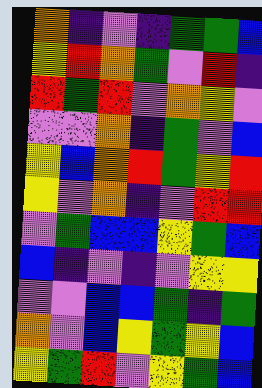[["orange", "indigo", "violet", "indigo", "green", "green", "blue"], ["yellow", "red", "orange", "green", "violet", "red", "indigo"], ["red", "green", "red", "violet", "orange", "yellow", "violet"], ["violet", "violet", "orange", "indigo", "green", "violet", "blue"], ["yellow", "blue", "orange", "red", "green", "yellow", "red"], ["yellow", "violet", "orange", "indigo", "violet", "red", "red"], ["violet", "green", "blue", "blue", "yellow", "green", "blue"], ["blue", "indigo", "violet", "indigo", "violet", "yellow", "yellow"], ["violet", "violet", "blue", "blue", "green", "indigo", "green"], ["orange", "violet", "blue", "yellow", "green", "yellow", "blue"], ["yellow", "green", "red", "violet", "yellow", "green", "blue"]]